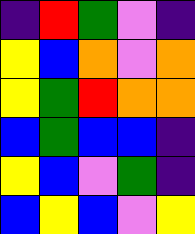[["indigo", "red", "green", "violet", "indigo"], ["yellow", "blue", "orange", "violet", "orange"], ["yellow", "green", "red", "orange", "orange"], ["blue", "green", "blue", "blue", "indigo"], ["yellow", "blue", "violet", "green", "indigo"], ["blue", "yellow", "blue", "violet", "yellow"]]